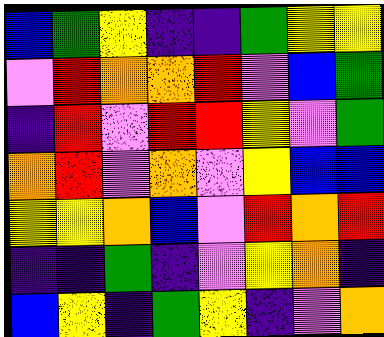[["blue", "green", "yellow", "indigo", "indigo", "green", "yellow", "yellow"], ["violet", "red", "orange", "orange", "red", "violet", "blue", "green"], ["indigo", "red", "violet", "red", "red", "yellow", "violet", "green"], ["orange", "red", "violet", "orange", "violet", "yellow", "blue", "blue"], ["yellow", "yellow", "orange", "blue", "violet", "red", "orange", "red"], ["indigo", "indigo", "green", "indigo", "violet", "yellow", "orange", "indigo"], ["blue", "yellow", "indigo", "green", "yellow", "indigo", "violet", "orange"]]